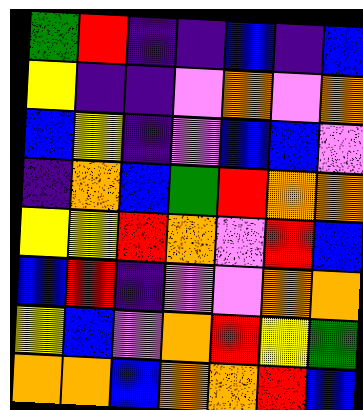[["green", "red", "indigo", "indigo", "blue", "indigo", "blue"], ["yellow", "indigo", "indigo", "violet", "orange", "violet", "orange"], ["blue", "yellow", "indigo", "violet", "blue", "blue", "violet"], ["indigo", "orange", "blue", "green", "red", "orange", "orange"], ["yellow", "yellow", "red", "orange", "violet", "red", "blue"], ["blue", "red", "indigo", "violet", "violet", "orange", "orange"], ["yellow", "blue", "violet", "orange", "red", "yellow", "green"], ["orange", "orange", "blue", "orange", "orange", "red", "blue"]]